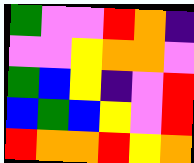[["green", "violet", "violet", "red", "orange", "indigo"], ["violet", "violet", "yellow", "orange", "orange", "violet"], ["green", "blue", "yellow", "indigo", "violet", "red"], ["blue", "green", "blue", "yellow", "violet", "red"], ["red", "orange", "orange", "red", "yellow", "orange"]]